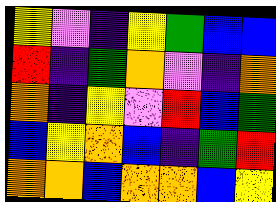[["yellow", "violet", "indigo", "yellow", "green", "blue", "blue"], ["red", "indigo", "green", "orange", "violet", "indigo", "orange"], ["orange", "indigo", "yellow", "violet", "red", "blue", "green"], ["blue", "yellow", "orange", "blue", "indigo", "green", "red"], ["orange", "orange", "blue", "orange", "orange", "blue", "yellow"]]